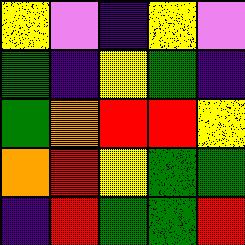[["yellow", "violet", "indigo", "yellow", "violet"], ["green", "indigo", "yellow", "green", "indigo"], ["green", "orange", "red", "red", "yellow"], ["orange", "red", "yellow", "green", "green"], ["indigo", "red", "green", "green", "red"]]